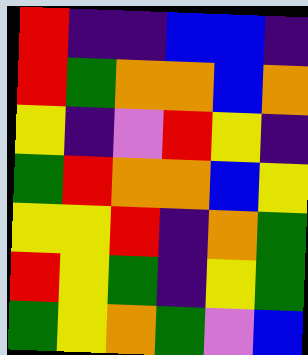[["red", "indigo", "indigo", "blue", "blue", "indigo"], ["red", "green", "orange", "orange", "blue", "orange"], ["yellow", "indigo", "violet", "red", "yellow", "indigo"], ["green", "red", "orange", "orange", "blue", "yellow"], ["yellow", "yellow", "red", "indigo", "orange", "green"], ["red", "yellow", "green", "indigo", "yellow", "green"], ["green", "yellow", "orange", "green", "violet", "blue"]]